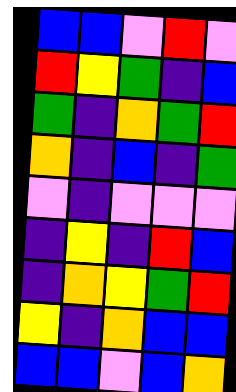[["blue", "blue", "violet", "red", "violet"], ["red", "yellow", "green", "indigo", "blue"], ["green", "indigo", "orange", "green", "red"], ["orange", "indigo", "blue", "indigo", "green"], ["violet", "indigo", "violet", "violet", "violet"], ["indigo", "yellow", "indigo", "red", "blue"], ["indigo", "orange", "yellow", "green", "red"], ["yellow", "indigo", "orange", "blue", "blue"], ["blue", "blue", "violet", "blue", "orange"]]